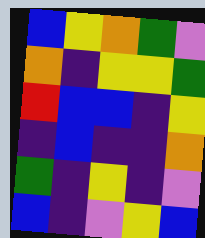[["blue", "yellow", "orange", "green", "violet"], ["orange", "indigo", "yellow", "yellow", "green"], ["red", "blue", "blue", "indigo", "yellow"], ["indigo", "blue", "indigo", "indigo", "orange"], ["green", "indigo", "yellow", "indigo", "violet"], ["blue", "indigo", "violet", "yellow", "blue"]]